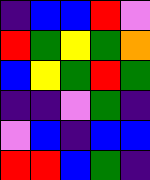[["indigo", "blue", "blue", "red", "violet"], ["red", "green", "yellow", "green", "orange"], ["blue", "yellow", "green", "red", "green"], ["indigo", "indigo", "violet", "green", "indigo"], ["violet", "blue", "indigo", "blue", "blue"], ["red", "red", "blue", "green", "indigo"]]